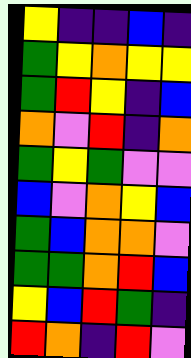[["yellow", "indigo", "indigo", "blue", "indigo"], ["green", "yellow", "orange", "yellow", "yellow"], ["green", "red", "yellow", "indigo", "blue"], ["orange", "violet", "red", "indigo", "orange"], ["green", "yellow", "green", "violet", "violet"], ["blue", "violet", "orange", "yellow", "blue"], ["green", "blue", "orange", "orange", "violet"], ["green", "green", "orange", "red", "blue"], ["yellow", "blue", "red", "green", "indigo"], ["red", "orange", "indigo", "red", "violet"]]